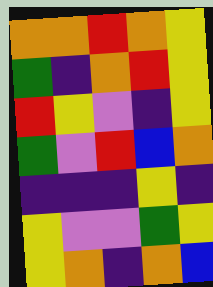[["orange", "orange", "red", "orange", "yellow"], ["green", "indigo", "orange", "red", "yellow"], ["red", "yellow", "violet", "indigo", "yellow"], ["green", "violet", "red", "blue", "orange"], ["indigo", "indigo", "indigo", "yellow", "indigo"], ["yellow", "violet", "violet", "green", "yellow"], ["yellow", "orange", "indigo", "orange", "blue"]]